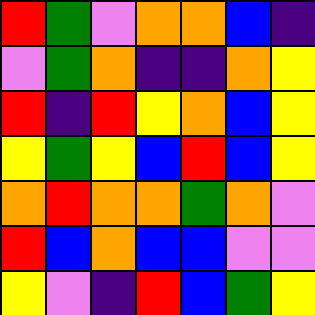[["red", "green", "violet", "orange", "orange", "blue", "indigo"], ["violet", "green", "orange", "indigo", "indigo", "orange", "yellow"], ["red", "indigo", "red", "yellow", "orange", "blue", "yellow"], ["yellow", "green", "yellow", "blue", "red", "blue", "yellow"], ["orange", "red", "orange", "orange", "green", "orange", "violet"], ["red", "blue", "orange", "blue", "blue", "violet", "violet"], ["yellow", "violet", "indigo", "red", "blue", "green", "yellow"]]